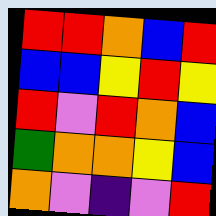[["red", "red", "orange", "blue", "red"], ["blue", "blue", "yellow", "red", "yellow"], ["red", "violet", "red", "orange", "blue"], ["green", "orange", "orange", "yellow", "blue"], ["orange", "violet", "indigo", "violet", "red"]]